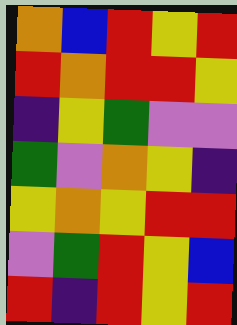[["orange", "blue", "red", "yellow", "red"], ["red", "orange", "red", "red", "yellow"], ["indigo", "yellow", "green", "violet", "violet"], ["green", "violet", "orange", "yellow", "indigo"], ["yellow", "orange", "yellow", "red", "red"], ["violet", "green", "red", "yellow", "blue"], ["red", "indigo", "red", "yellow", "red"]]